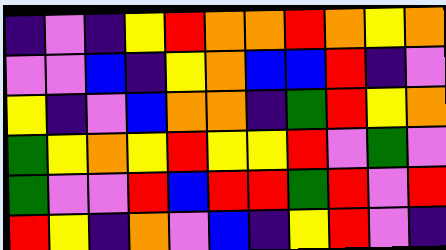[["indigo", "violet", "indigo", "yellow", "red", "orange", "orange", "red", "orange", "yellow", "orange"], ["violet", "violet", "blue", "indigo", "yellow", "orange", "blue", "blue", "red", "indigo", "violet"], ["yellow", "indigo", "violet", "blue", "orange", "orange", "indigo", "green", "red", "yellow", "orange"], ["green", "yellow", "orange", "yellow", "red", "yellow", "yellow", "red", "violet", "green", "violet"], ["green", "violet", "violet", "red", "blue", "red", "red", "green", "red", "violet", "red"], ["red", "yellow", "indigo", "orange", "violet", "blue", "indigo", "yellow", "red", "violet", "indigo"]]